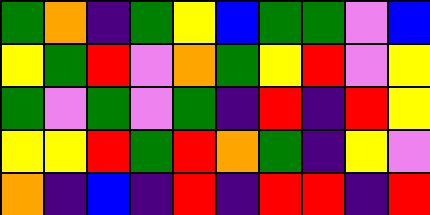[["green", "orange", "indigo", "green", "yellow", "blue", "green", "green", "violet", "blue"], ["yellow", "green", "red", "violet", "orange", "green", "yellow", "red", "violet", "yellow"], ["green", "violet", "green", "violet", "green", "indigo", "red", "indigo", "red", "yellow"], ["yellow", "yellow", "red", "green", "red", "orange", "green", "indigo", "yellow", "violet"], ["orange", "indigo", "blue", "indigo", "red", "indigo", "red", "red", "indigo", "red"]]